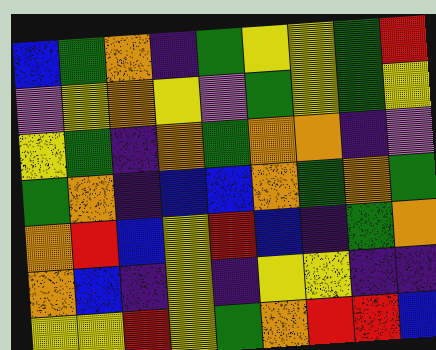[["blue", "green", "orange", "indigo", "green", "yellow", "yellow", "green", "red"], ["violet", "yellow", "orange", "yellow", "violet", "green", "yellow", "green", "yellow"], ["yellow", "green", "indigo", "orange", "green", "orange", "orange", "indigo", "violet"], ["green", "orange", "indigo", "blue", "blue", "orange", "green", "orange", "green"], ["orange", "red", "blue", "yellow", "red", "blue", "indigo", "green", "orange"], ["orange", "blue", "indigo", "yellow", "indigo", "yellow", "yellow", "indigo", "indigo"], ["yellow", "yellow", "red", "yellow", "green", "orange", "red", "red", "blue"]]